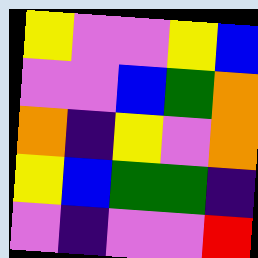[["yellow", "violet", "violet", "yellow", "blue"], ["violet", "violet", "blue", "green", "orange"], ["orange", "indigo", "yellow", "violet", "orange"], ["yellow", "blue", "green", "green", "indigo"], ["violet", "indigo", "violet", "violet", "red"]]